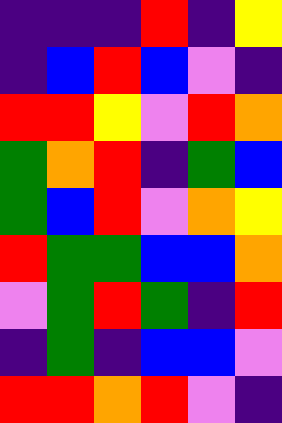[["indigo", "indigo", "indigo", "red", "indigo", "yellow"], ["indigo", "blue", "red", "blue", "violet", "indigo"], ["red", "red", "yellow", "violet", "red", "orange"], ["green", "orange", "red", "indigo", "green", "blue"], ["green", "blue", "red", "violet", "orange", "yellow"], ["red", "green", "green", "blue", "blue", "orange"], ["violet", "green", "red", "green", "indigo", "red"], ["indigo", "green", "indigo", "blue", "blue", "violet"], ["red", "red", "orange", "red", "violet", "indigo"]]